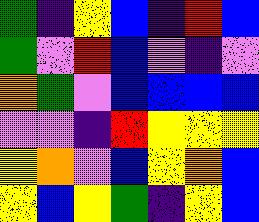[["green", "indigo", "yellow", "blue", "indigo", "red", "blue"], ["green", "violet", "red", "blue", "violet", "indigo", "violet"], ["orange", "green", "violet", "blue", "blue", "blue", "blue"], ["violet", "violet", "indigo", "red", "yellow", "yellow", "yellow"], ["yellow", "orange", "violet", "blue", "yellow", "orange", "blue"], ["yellow", "blue", "yellow", "green", "indigo", "yellow", "blue"]]